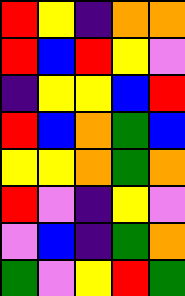[["red", "yellow", "indigo", "orange", "orange"], ["red", "blue", "red", "yellow", "violet"], ["indigo", "yellow", "yellow", "blue", "red"], ["red", "blue", "orange", "green", "blue"], ["yellow", "yellow", "orange", "green", "orange"], ["red", "violet", "indigo", "yellow", "violet"], ["violet", "blue", "indigo", "green", "orange"], ["green", "violet", "yellow", "red", "green"]]